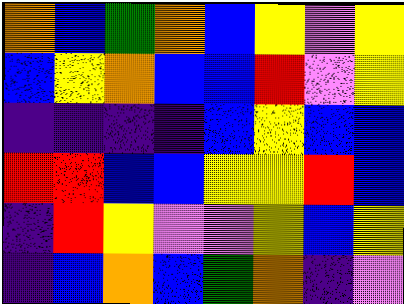[["orange", "blue", "green", "orange", "blue", "yellow", "violet", "yellow"], ["blue", "yellow", "orange", "blue", "blue", "red", "violet", "yellow"], ["indigo", "indigo", "indigo", "indigo", "blue", "yellow", "blue", "blue"], ["red", "red", "blue", "blue", "yellow", "yellow", "red", "blue"], ["indigo", "red", "yellow", "violet", "violet", "yellow", "blue", "yellow"], ["indigo", "blue", "orange", "blue", "green", "orange", "indigo", "violet"]]